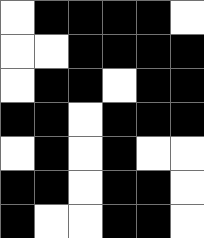[["white", "black", "black", "black", "black", "white"], ["white", "white", "black", "black", "black", "black"], ["white", "black", "black", "white", "black", "black"], ["black", "black", "white", "black", "black", "black"], ["white", "black", "white", "black", "white", "white"], ["black", "black", "white", "black", "black", "white"], ["black", "white", "white", "black", "black", "white"]]